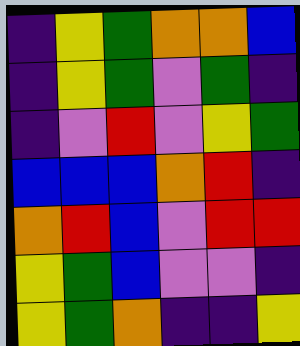[["indigo", "yellow", "green", "orange", "orange", "blue"], ["indigo", "yellow", "green", "violet", "green", "indigo"], ["indigo", "violet", "red", "violet", "yellow", "green"], ["blue", "blue", "blue", "orange", "red", "indigo"], ["orange", "red", "blue", "violet", "red", "red"], ["yellow", "green", "blue", "violet", "violet", "indigo"], ["yellow", "green", "orange", "indigo", "indigo", "yellow"]]